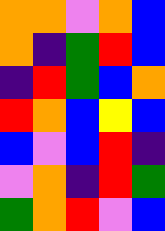[["orange", "orange", "violet", "orange", "blue"], ["orange", "indigo", "green", "red", "blue"], ["indigo", "red", "green", "blue", "orange"], ["red", "orange", "blue", "yellow", "blue"], ["blue", "violet", "blue", "red", "indigo"], ["violet", "orange", "indigo", "red", "green"], ["green", "orange", "red", "violet", "blue"]]